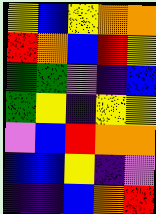[["yellow", "blue", "yellow", "orange", "orange"], ["red", "orange", "blue", "red", "yellow"], ["green", "green", "violet", "indigo", "blue"], ["green", "yellow", "indigo", "yellow", "yellow"], ["violet", "blue", "red", "orange", "orange"], ["blue", "blue", "yellow", "indigo", "violet"], ["indigo", "indigo", "blue", "orange", "red"]]